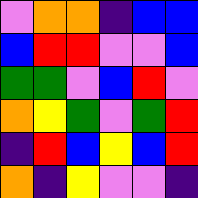[["violet", "orange", "orange", "indigo", "blue", "blue"], ["blue", "red", "red", "violet", "violet", "blue"], ["green", "green", "violet", "blue", "red", "violet"], ["orange", "yellow", "green", "violet", "green", "red"], ["indigo", "red", "blue", "yellow", "blue", "red"], ["orange", "indigo", "yellow", "violet", "violet", "indigo"]]